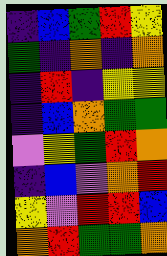[["indigo", "blue", "green", "red", "yellow"], ["green", "indigo", "orange", "indigo", "orange"], ["indigo", "red", "indigo", "yellow", "yellow"], ["indigo", "blue", "orange", "green", "green"], ["violet", "yellow", "green", "red", "orange"], ["indigo", "blue", "violet", "orange", "red"], ["yellow", "violet", "red", "red", "blue"], ["orange", "red", "green", "green", "orange"]]